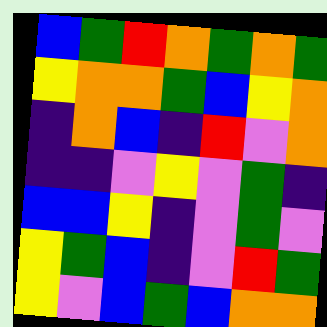[["blue", "green", "red", "orange", "green", "orange", "green"], ["yellow", "orange", "orange", "green", "blue", "yellow", "orange"], ["indigo", "orange", "blue", "indigo", "red", "violet", "orange"], ["indigo", "indigo", "violet", "yellow", "violet", "green", "indigo"], ["blue", "blue", "yellow", "indigo", "violet", "green", "violet"], ["yellow", "green", "blue", "indigo", "violet", "red", "green"], ["yellow", "violet", "blue", "green", "blue", "orange", "orange"]]